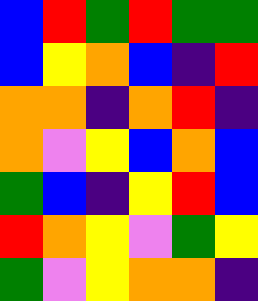[["blue", "red", "green", "red", "green", "green"], ["blue", "yellow", "orange", "blue", "indigo", "red"], ["orange", "orange", "indigo", "orange", "red", "indigo"], ["orange", "violet", "yellow", "blue", "orange", "blue"], ["green", "blue", "indigo", "yellow", "red", "blue"], ["red", "orange", "yellow", "violet", "green", "yellow"], ["green", "violet", "yellow", "orange", "orange", "indigo"]]